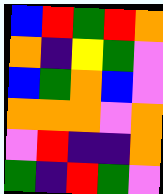[["blue", "red", "green", "red", "orange"], ["orange", "indigo", "yellow", "green", "violet"], ["blue", "green", "orange", "blue", "violet"], ["orange", "orange", "orange", "violet", "orange"], ["violet", "red", "indigo", "indigo", "orange"], ["green", "indigo", "red", "green", "violet"]]